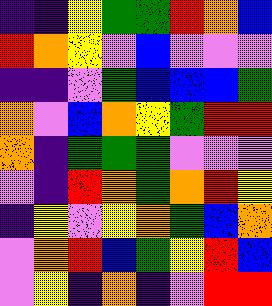[["indigo", "indigo", "yellow", "green", "green", "red", "orange", "blue"], ["red", "orange", "yellow", "violet", "blue", "violet", "violet", "violet"], ["indigo", "indigo", "violet", "green", "blue", "blue", "blue", "green"], ["orange", "violet", "blue", "orange", "yellow", "green", "red", "red"], ["orange", "indigo", "green", "green", "green", "violet", "violet", "violet"], ["violet", "indigo", "red", "orange", "green", "orange", "red", "yellow"], ["indigo", "yellow", "violet", "yellow", "orange", "green", "blue", "orange"], ["violet", "orange", "red", "blue", "green", "yellow", "red", "blue"], ["violet", "yellow", "indigo", "orange", "indigo", "violet", "red", "red"]]